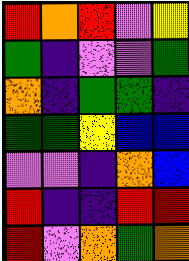[["red", "orange", "red", "violet", "yellow"], ["green", "indigo", "violet", "violet", "green"], ["orange", "indigo", "green", "green", "indigo"], ["green", "green", "yellow", "blue", "blue"], ["violet", "violet", "indigo", "orange", "blue"], ["red", "indigo", "indigo", "red", "red"], ["red", "violet", "orange", "green", "orange"]]